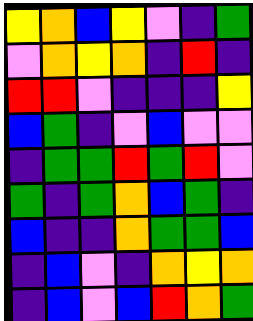[["yellow", "orange", "blue", "yellow", "violet", "indigo", "green"], ["violet", "orange", "yellow", "orange", "indigo", "red", "indigo"], ["red", "red", "violet", "indigo", "indigo", "indigo", "yellow"], ["blue", "green", "indigo", "violet", "blue", "violet", "violet"], ["indigo", "green", "green", "red", "green", "red", "violet"], ["green", "indigo", "green", "orange", "blue", "green", "indigo"], ["blue", "indigo", "indigo", "orange", "green", "green", "blue"], ["indigo", "blue", "violet", "indigo", "orange", "yellow", "orange"], ["indigo", "blue", "violet", "blue", "red", "orange", "green"]]